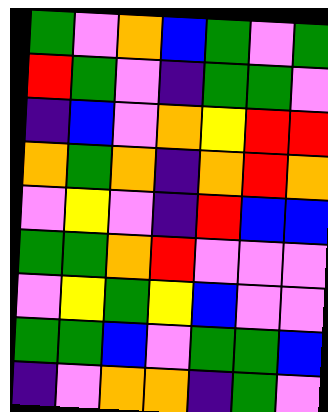[["green", "violet", "orange", "blue", "green", "violet", "green"], ["red", "green", "violet", "indigo", "green", "green", "violet"], ["indigo", "blue", "violet", "orange", "yellow", "red", "red"], ["orange", "green", "orange", "indigo", "orange", "red", "orange"], ["violet", "yellow", "violet", "indigo", "red", "blue", "blue"], ["green", "green", "orange", "red", "violet", "violet", "violet"], ["violet", "yellow", "green", "yellow", "blue", "violet", "violet"], ["green", "green", "blue", "violet", "green", "green", "blue"], ["indigo", "violet", "orange", "orange", "indigo", "green", "violet"]]